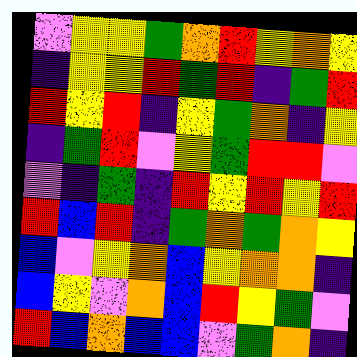[["violet", "yellow", "yellow", "green", "orange", "red", "yellow", "orange", "yellow"], ["indigo", "yellow", "yellow", "red", "green", "red", "indigo", "green", "red"], ["red", "yellow", "red", "indigo", "yellow", "green", "orange", "indigo", "yellow"], ["indigo", "green", "red", "violet", "yellow", "green", "red", "red", "violet"], ["violet", "indigo", "green", "indigo", "red", "yellow", "red", "yellow", "red"], ["red", "blue", "red", "indigo", "green", "orange", "green", "orange", "yellow"], ["blue", "violet", "yellow", "orange", "blue", "yellow", "orange", "orange", "indigo"], ["blue", "yellow", "violet", "orange", "blue", "red", "yellow", "green", "violet"], ["red", "blue", "orange", "blue", "blue", "violet", "green", "orange", "indigo"]]